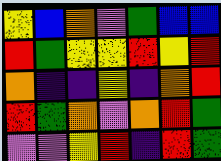[["yellow", "blue", "orange", "violet", "green", "blue", "blue"], ["red", "green", "yellow", "yellow", "red", "yellow", "red"], ["orange", "indigo", "indigo", "yellow", "indigo", "orange", "red"], ["red", "green", "orange", "violet", "orange", "red", "green"], ["violet", "violet", "yellow", "red", "indigo", "red", "green"]]